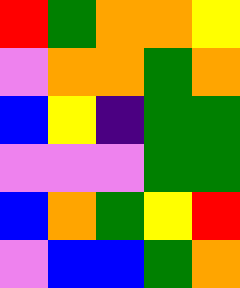[["red", "green", "orange", "orange", "yellow"], ["violet", "orange", "orange", "green", "orange"], ["blue", "yellow", "indigo", "green", "green"], ["violet", "violet", "violet", "green", "green"], ["blue", "orange", "green", "yellow", "red"], ["violet", "blue", "blue", "green", "orange"]]